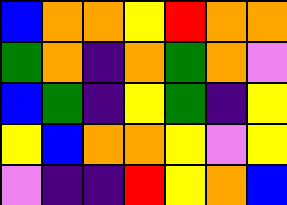[["blue", "orange", "orange", "yellow", "red", "orange", "orange"], ["green", "orange", "indigo", "orange", "green", "orange", "violet"], ["blue", "green", "indigo", "yellow", "green", "indigo", "yellow"], ["yellow", "blue", "orange", "orange", "yellow", "violet", "yellow"], ["violet", "indigo", "indigo", "red", "yellow", "orange", "blue"]]